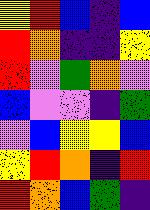[["yellow", "red", "blue", "indigo", "blue"], ["red", "orange", "indigo", "indigo", "yellow"], ["red", "violet", "green", "orange", "violet"], ["blue", "violet", "violet", "indigo", "green"], ["violet", "blue", "yellow", "yellow", "blue"], ["yellow", "red", "orange", "indigo", "red"], ["red", "orange", "blue", "green", "indigo"]]